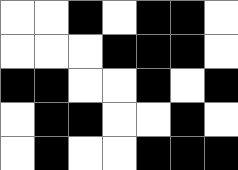[["white", "white", "black", "white", "black", "black", "white"], ["white", "white", "white", "black", "black", "black", "white"], ["black", "black", "white", "white", "black", "white", "black"], ["white", "black", "black", "white", "white", "black", "white"], ["white", "black", "white", "white", "black", "black", "black"]]